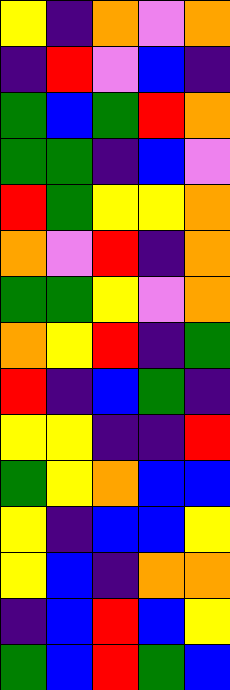[["yellow", "indigo", "orange", "violet", "orange"], ["indigo", "red", "violet", "blue", "indigo"], ["green", "blue", "green", "red", "orange"], ["green", "green", "indigo", "blue", "violet"], ["red", "green", "yellow", "yellow", "orange"], ["orange", "violet", "red", "indigo", "orange"], ["green", "green", "yellow", "violet", "orange"], ["orange", "yellow", "red", "indigo", "green"], ["red", "indigo", "blue", "green", "indigo"], ["yellow", "yellow", "indigo", "indigo", "red"], ["green", "yellow", "orange", "blue", "blue"], ["yellow", "indigo", "blue", "blue", "yellow"], ["yellow", "blue", "indigo", "orange", "orange"], ["indigo", "blue", "red", "blue", "yellow"], ["green", "blue", "red", "green", "blue"]]